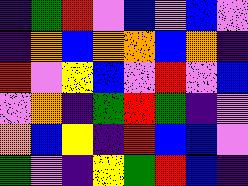[["indigo", "green", "red", "violet", "blue", "violet", "blue", "violet"], ["indigo", "orange", "blue", "orange", "orange", "blue", "orange", "indigo"], ["red", "violet", "yellow", "blue", "violet", "red", "violet", "blue"], ["violet", "orange", "indigo", "green", "red", "green", "indigo", "violet"], ["orange", "blue", "yellow", "indigo", "red", "blue", "blue", "violet"], ["green", "violet", "indigo", "yellow", "green", "red", "blue", "indigo"]]